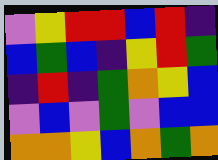[["violet", "yellow", "red", "red", "blue", "red", "indigo"], ["blue", "green", "blue", "indigo", "yellow", "red", "green"], ["indigo", "red", "indigo", "green", "orange", "yellow", "blue"], ["violet", "blue", "violet", "green", "violet", "blue", "blue"], ["orange", "orange", "yellow", "blue", "orange", "green", "orange"]]